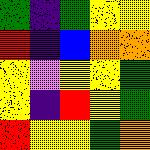[["green", "indigo", "green", "yellow", "yellow"], ["red", "indigo", "blue", "orange", "orange"], ["yellow", "violet", "yellow", "yellow", "green"], ["yellow", "indigo", "red", "yellow", "green"], ["red", "yellow", "yellow", "green", "orange"]]